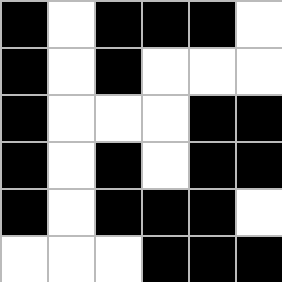[["black", "white", "black", "black", "black", "white"], ["black", "white", "black", "white", "white", "white"], ["black", "white", "white", "white", "black", "black"], ["black", "white", "black", "white", "black", "black"], ["black", "white", "black", "black", "black", "white"], ["white", "white", "white", "black", "black", "black"]]